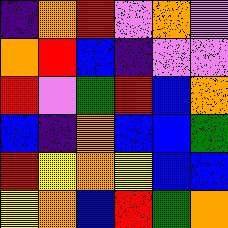[["indigo", "orange", "red", "violet", "orange", "violet"], ["orange", "red", "blue", "indigo", "violet", "violet"], ["red", "violet", "green", "red", "blue", "orange"], ["blue", "indigo", "orange", "blue", "blue", "green"], ["red", "yellow", "orange", "yellow", "blue", "blue"], ["yellow", "orange", "blue", "red", "green", "orange"]]